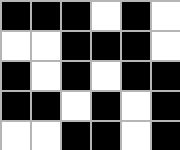[["black", "black", "black", "white", "black", "white"], ["white", "white", "black", "black", "black", "white"], ["black", "white", "black", "white", "black", "black"], ["black", "black", "white", "black", "white", "black"], ["white", "white", "black", "black", "white", "black"]]